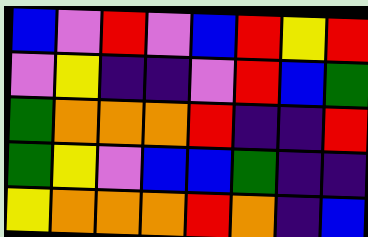[["blue", "violet", "red", "violet", "blue", "red", "yellow", "red"], ["violet", "yellow", "indigo", "indigo", "violet", "red", "blue", "green"], ["green", "orange", "orange", "orange", "red", "indigo", "indigo", "red"], ["green", "yellow", "violet", "blue", "blue", "green", "indigo", "indigo"], ["yellow", "orange", "orange", "orange", "red", "orange", "indigo", "blue"]]